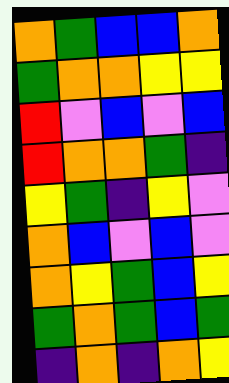[["orange", "green", "blue", "blue", "orange"], ["green", "orange", "orange", "yellow", "yellow"], ["red", "violet", "blue", "violet", "blue"], ["red", "orange", "orange", "green", "indigo"], ["yellow", "green", "indigo", "yellow", "violet"], ["orange", "blue", "violet", "blue", "violet"], ["orange", "yellow", "green", "blue", "yellow"], ["green", "orange", "green", "blue", "green"], ["indigo", "orange", "indigo", "orange", "yellow"]]